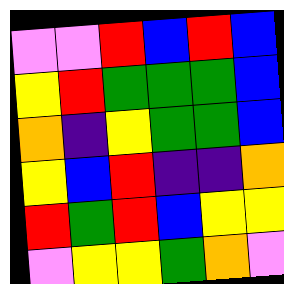[["violet", "violet", "red", "blue", "red", "blue"], ["yellow", "red", "green", "green", "green", "blue"], ["orange", "indigo", "yellow", "green", "green", "blue"], ["yellow", "blue", "red", "indigo", "indigo", "orange"], ["red", "green", "red", "blue", "yellow", "yellow"], ["violet", "yellow", "yellow", "green", "orange", "violet"]]